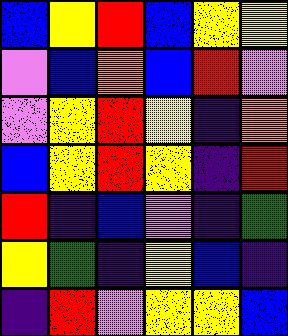[["blue", "yellow", "red", "blue", "yellow", "yellow"], ["violet", "blue", "orange", "blue", "red", "violet"], ["violet", "yellow", "red", "yellow", "indigo", "orange"], ["blue", "yellow", "red", "yellow", "indigo", "red"], ["red", "indigo", "blue", "violet", "indigo", "green"], ["yellow", "green", "indigo", "yellow", "blue", "indigo"], ["indigo", "red", "violet", "yellow", "yellow", "blue"]]